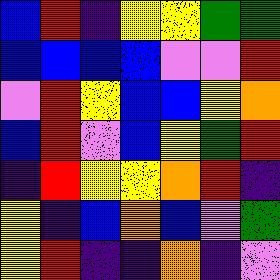[["blue", "red", "indigo", "yellow", "yellow", "green", "green"], ["blue", "blue", "blue", "blue", "violet", "violet", "red"], ["violet", "red", "yellow", "blue", "blue", "yellow", "orange"], ["blue", "red", "violet", "blue", "yellow", "green", "red"], ["indigo", "red", "yellow", "yellow", "orange", "red", "indigo"], ["yellow", "indigo", "blue", "orange", "blue", "violet", "green"], ["yellow", "red", "indigo", "indigo", "orange", "indigo", "violet"]]